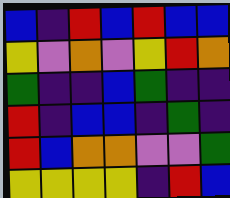[["blue", "indigo", "red", "blue", "red", "blue", "blue"], ["yellow", "violet", "orange", "violet", "yellow", "red", "orange"], ["green", "indigo", "indigo", "blue", "green", "indigo", "indigo"], ["red", "indigo", "blue", "blue", "indigo", "green", "indigo"], ["red", "blue", "orange", "orange", "violet", "violet", "green"], ["yellow", "yellow", "yellow", "yellow", "indigo", "red", "blue"]]